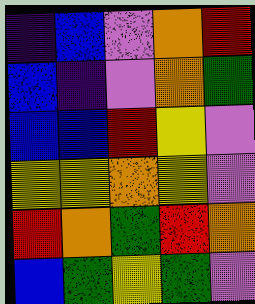[["indigo", "blue", "violet", "orange", "red"], ["blue", "indigo", "violet", "orange", "green"], ["blue", "blue", "red", "yellow", "violet"], ["yellow", "yellow", "orange", "yellow", "violet"], ["red", "orange", "green", "red", "orange"], ["blue", "green", "yellow", "green", "violet"]]